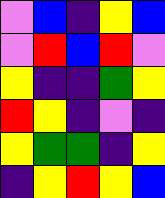[["violet", "blue", "indigo", "yellow", "blue"], ["violet", "red", "blue", "red", "violet"], ["yellow", "indigo", "indigo", "green", "yellow"], ["red", "yellow", "indigo", "violet", "indigo"], ["yellow", "green", "green", "indigo", "yellow"], ["indigo", "yellow", "red", "yellow", "blue"]]